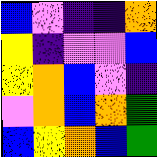[["blue", "violet", "indigo", "indigo", "orange"], ["yellow", "indigo", "violet", "violet", "blue"], ["yellow", "orange", "blue", "violet", "indigo"], ["violet", "orange", "blue", "orange", "green"], ["blue", "yellow", "orange", "blue", "green"]]